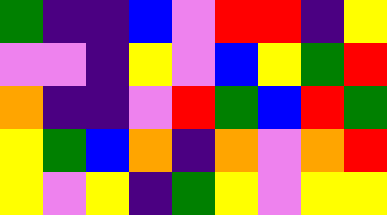[["green", "indigo", "indigo", "blue", "violet", "red", "red", "indigo", "yellow"], ["violet", "violet", "indigo", "yellow", "violet", "blue", "yellow", "green", "red"], ["orange", "indigo", "indigo", "violet", "red", "green", "blue", "red", "green"], ["yellow", "green", "blue", "orange", "indigo", "orange", "violet", "orange", "red"], ["yellow", "violet", "yellow", "indigo", "green", "yellow", "violet", "yellow", "yellow"]]